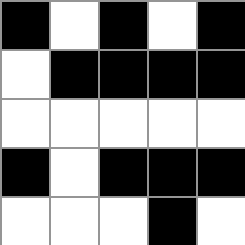[["black", "white", "black", "white", "black"], ["white", "black", "black", "black", "black"], ["white", "white", "white", "white", "white"], ["black", "white", "black", "black", "black"], ["white", "white", "white", "black", "white"]]